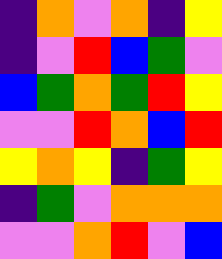[["indigo", "orange", "violet", "orange", "indigo", "yellow"], ["indigo", "violet", "red", "blue", "green", "violet"], ["blue", "green", "orange", "green", "red", "yellow"], ["violet", "violet", "red", "orange", "blue", "red"], ["yellow", "orange", "yellow", "indigo", "green", "yellow"], ["indigo", "green", "violet", "orange", "orange", "orange"], ["violet", "violet", "orange", "red", "violet", "blue"]]